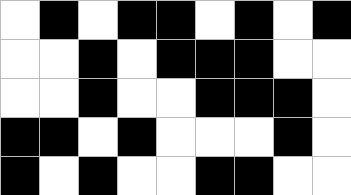[["white", "black", "white", "black", "black", "white", "black", "white", "black"], ["white", "white", "black", "white", "black", "black", "black", "white", "white"], ["white", "white", "black", "white", "white", "black", "black", "black", "white"], ["black", "black", "white", "black", "white", "white", "white", "black", "white"], ["black", "white", "black", "white", "white", "black", "black", "white", "white"]]